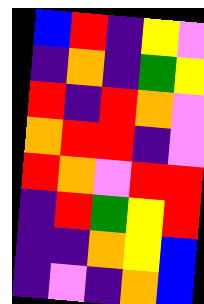[["blue", "red", "indigo", "yellow", "violet"], ["indigo", "orange", "indigo", "green", "yellow"], ["red", "indigo", "red", "orange", "violet"], ["orange", "red", "red", "indigo", "violet"], ["red", "orange", "violet", "red", "red"], ["indigo", "red", "green", "yellow", "red"], ["indigo", "indigo", "orange", "yellow", "blue"], ["indigo", "violet", "indigo", "orange", "blue"]]